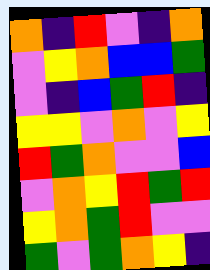[["orange", "indigo", "red", "violet", "indigo", "orange"], ["violet", "yellow", "orange", "blue", "blue", "green"], ["violet", "indigo", "blue", "green", "red", "indigo"], ["yellow", "yellow", "violet", "orange", "violet", "yellow"], ["red", "green", "orange", "violet", "violet", "blue"], ["violet", "orange", "yellow", "red", "green", "red"], ["yellow", "orange", "green", "red", "violet", "violet"], ["green", "violet", "green", "orange", "yellow", "indigo"]]